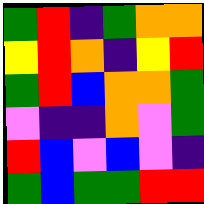[["green", "red", "indigo", "green", "orange", "orange"], ["yellow", "red", "orange", "indigo", "yellow", "red"], ["green", "red", "blue", "orange", "orange", "green"], ["violet", "indigo", "indigo", "orange", "violet", "green"], ["red", "blue", "violet", "blue", "violet", "indigo"], ["green", "blue", "green", "green", "red", "red"]]